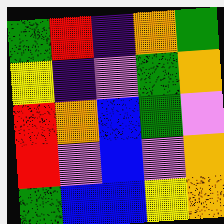[["green", "red", "indigo", "orange", "green"], ["yellow", "indigo", "violet", "green", "orange"], ["red", "orange", "blue", "green", "violet"], ["red", "violet", "blue", "violet", "orange"], ["green", "blue", "blue", "yellow", "orange"]]